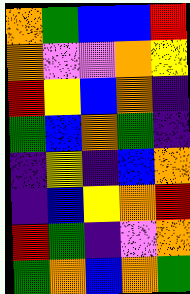[["orange", "green", "blue", "blue", "red"], ["orange", "violet", "violet", "orange", "yellow"], ["red", "yellow", "blue", "orange", "indigo"], ["green", "blue", "orange", "green", "indigo"], ["indigo", "yellow", "indigo", "blue", "orange"], ["indigo", "blue", "yellow", "orange", "red"], ["red", "green", "indigo", "violet", "orange"], ["green", "orange", "blue", "orange", "green"]]